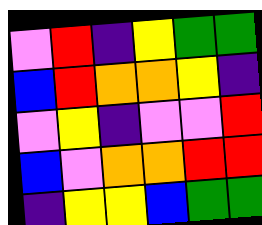[["violet", "red", "indigo", "yellow", "green", "green"], ["blue", "red", "orange", "orange", "yellow", "indigo"], ["violet", "yellow", "indigo", "violet", "violet", "red"], ["blue", "violet", "orange", "orange", "red", "red"], ["indigo", "yellow", "yellow", "blue", "green", "green"]]